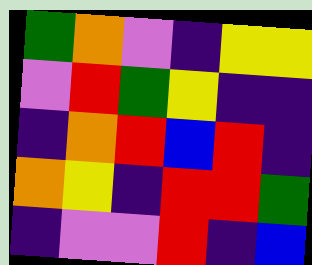[["green", "orange", "violet", "indigo", "yellow", "yellow"], ["violet", "red", "green", "yellow", "indigo", "indigo"], ["indigo", "orange", "red", "blue", "red", "indigo"], ["orange", "yellow", "indigo", "red", "red", "green"], ["indigo", "violet", "violet", "red", "indigo", "blue"]]